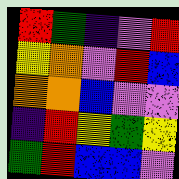[["red", "green", "indigo", "violet", "red"], ["yellow", "orange", "violet", "red", "blue"], ["orange", "orange", "blue", "violet", "violet"], ["indigo", "red", "yellow", "green", "yellow"], ["green", "red", "blue", "blue", "violet"]]